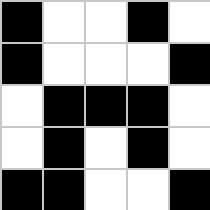[["black", "white", "white", "black", "white"], ["black", "white", "white", "white", "black"], ["white", "black", "black", "black", "white"], ["white", "black", "white", "black", "white"], ["black", "black", "white", "white", "black"]]